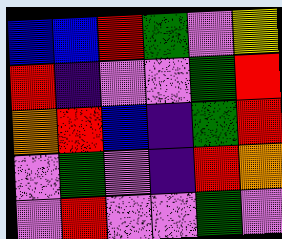[["blue", "blue", "red", "green", "violet", "yellow"], ["red", "indigo", "violet", "violet", "green", "red"], ["orange", "red", "blue", "indigo", "green", "red"], ["violet", "green", "violet", "indigo", "red", "orange"], ["violet", "red", "violet", "violet", "green", "violet"]]